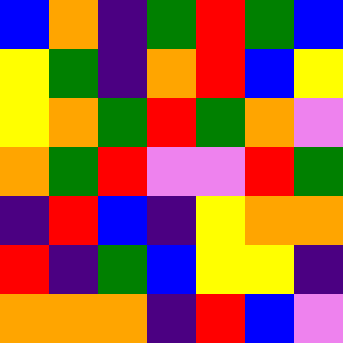[["blue", "orange", "indigo", "green", "red", "green", "blue"], ["yellow", "green", "indigo", "orange", "red", "blue", "yellow"], ["yellow", "orange", "green", "red", "green", "orange", "violet"], ["orange", "green", "red", "violet", "violet", "red", "green"], ["indigo", "red", "blue", "indigo", "yellow", "orange", "orange"], ["red", "indigo", "green", "blue", "yellow", "yellow", "indigo"], ["orange", "orange", "orange", "indigo", "red", "blue", "violet"]]